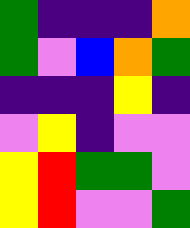[["green", "indigo", "indigo", "indigo", "orange"], ["green", "violet", "blue", "orange", "green"], ["indigo", "indigo", "indigo", "yellow", "indigo"], ["violet", "yellow", "indigo", "violet", "violet"], ["yellow", "red", "green", "green", "violet"], ["yellow", "red", "violet", "violet", "green"]]